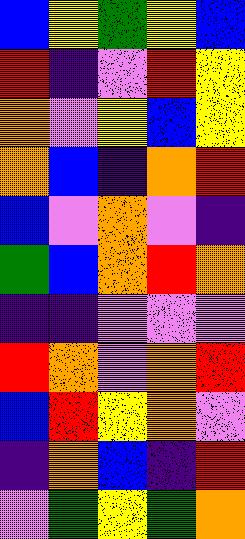[["blue", "yellow", "green", "yellow", "blue"], ["red", "indigo", "violet", "red", "yellow"], ["orange", "violet", "yellow", "blue", "yellow"], ["orange", "blue", "indigo", "orange", "red"], ["blue", "violet", "orange", "violet", "indigo"], ["green", "blue", "orange", "red", "orange"], ["indigo", "indigo", "violet", "violet", "violet"], ["red", "orange", "violet", "orange", "red"], ["blue", "red", "yellow", "orange", "violet"], ["indigo", "orange", "blue", "indigo", "red"], ["violet", "green", "yellow", "green", "orange"]]